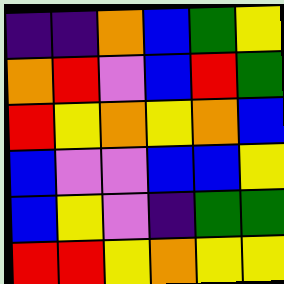[["indigo", "indigo", "orange", "blue", "green", "yellow"], ["orange", "red", "violet", "blue", "red", "green"], ["red", "yellow", "orange", "yellow", "orange", "blue"], ["blue", "violet", "violet", "blue", "blue", "yellow"], ["blue", "yellow", "violet", "indigo", "green", "green"], ["red", "red", "yellow", "orange", "yellow", "yellow"]]